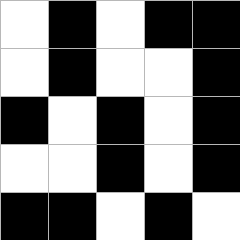[["white", "black", "white", "black", "black"], ["white", "black", "white", "white", "black"], ["black", "white", "black", "white", "black"], ["white", "white", "black", "white", "black"], ["black", "black", "white", "black", "white"]]